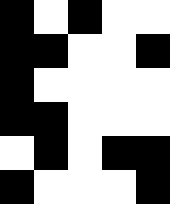[["black", "white", "black", "white", "white"], ["black", "black", "white", "white", "black"], ["black", "white", "white", "white", "white"], ["black", "black", "white", "white", "white"], ["white", "black", "white", "black", "black"], ["black", "white", "white", "white", "black"]]